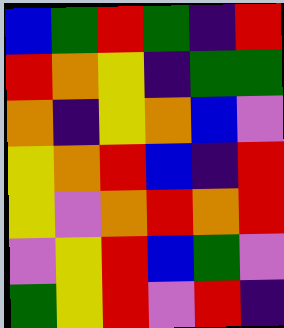[["blue", "green", "red", "green", "indigo", "red"], ["red", "orange", "yellow", "indigo", "green", "green"], ["orange", "indigo", "yellow", "orange", "blue", "violet"], ["yellow", "orange", "red", "blue", "indigo", "red"], ["yellow", "violet", "orange", "red", "orange", "red"], ["violet", "yellow", "red", "blue", "green", "violet"], ["green", "yellow", "red", "violet", "red", "indigo"]]